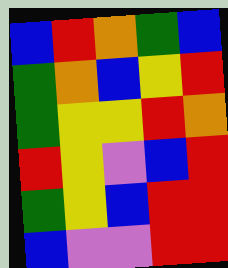[["blue", "red", "orange", "green", "blue"], ["green", "orange", "blue", "yellow", "red"], ["green", "yellow", "yellow", "red", "orange"], ["red", "yellow", "violet", "blue", "red"], ["green", "yellow", "blue", "red", "red"], ["blue", "violet", "violet", "red", "red"]]